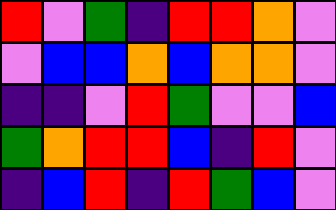[["red", "violet", "green", "indigo", "red", "red", "orange", "violet"], ["violet", "blue", "blue", "orange", "blue", "orange", "orange", "violet"], ["indigo", "indigo", "violet", "red", "green", "violet", "violet", "blue"], ["green", "orange", "red", "red", "blue", "indigo", "red", "violet"], ["indigo", "blue", "red", "indigo", "red", "green", "blue", "violet"]]